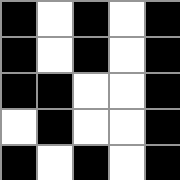[["black", "white", "black", "white", "black"], ["black", "white", "black", "white", "black"], ["black", "black", "white", "white", "black"], ["white", "black", "white", "white", "black"], ["black", "white", "black", "white", "black"]]